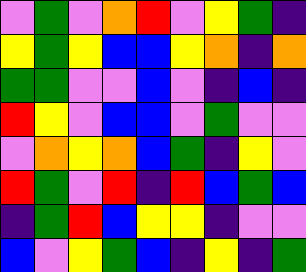[["violet", "green", "violet", "orange", "red", "violet", "yellow", "green", "indigo"], ["yellow", "green", "yellow", "blue", "blue", "yellow", "orange", "indigo", "orange"], ["green", "green", "violet", "violet", "blue", "violet", "indigo", "blue", "indigo"], ["red", "yellow", "violet", "blue", "blue", "violet", "green", "violet", "violet"], ["violet", "orange", "yellow", "orange", "blue", "green", "indigo", "yellow", "violet"], ["red", "green", "violet", "red", "indigo", "red", "blue", "green", "blue"], ["indigo", "green", "red", "blue", "yellow", "yellow", "indigo", "violet", "violet"], ["blue", "violet", "yellow", "green", "blue", "indigo", "yellow", "indigo", "green"]]